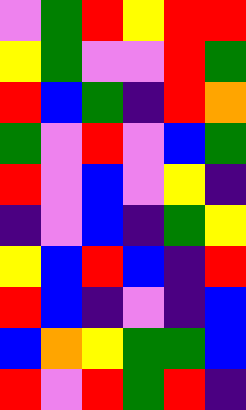[["violet", "green", "red", "yellow", "red", "red"], ["yellow", "green", "violet", "violet", "red", "green"], ["red", "blue", "green", "indigo", "red", "orange"], ["green", "violet", "red", "violet", "blue", "green"], ["red", "violet", "blue", "violet", "yellow", "indigo"], ["indigo", "violet", "blue", "indigo", "green", "yellow"], ["yellow", "blue", "red", "blue", "indigo", "red"], ["red", "blue", "indigo", "violet", "indigo", "blue"], ["blue", "orange", "yellow", "green", "green", "blue"], ["red", "violet", "red", "green", "red", "indigo"]]